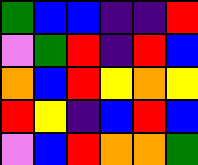[["green", "blue", "blue", "indigo", "indigo", "red"], ["violet", "green", "red", "indigo", "red", "blue"], ["orange", "blue", "red", "yellow", "orange", "yellow"], ["red", "yellow", "indigo", "blue", "red", "blue"], ["violet", "blue", "red", "orange", "orange", "green"]]